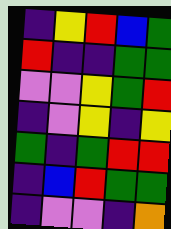[["indigo", "yellow", "red", "blue", "green"], ["red", "indigo", "indigo", "green", "green"], ["violet", "violet", "yellow", "green", "red"], ["indigo", "violet", "yellow", "indigo", "yellow"], ["green", "indigo", "green", "red", "red"], ["indigo", "blue", "red", "green", "green"], ["indigo", "violet", "violet", "indigo", "orange"]]